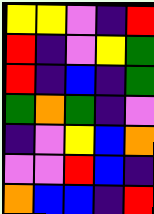[["yellow", "yellow", "violet", "indigo", "red"], ["red", "indigo", "violet", "yellow", "green"], ["red", "indigo", "blue", "indigo", "green"], ["green", "orange", "green", "indigo", "violet"], ["indigo", "violet", "yellow", "blue", "orange"], ["violet", "violet", "red", "blue", "indigo"], ["orange", "blue", "blue", "indigo", "red"]]